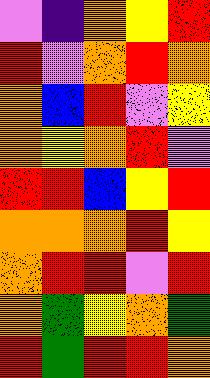[["violet", "indigo", "orange", "yellow", "red"], ["red", "violet", "orange", "red", "orange"], ["orange", "blue", "red", "violet", "yellow"], ["orange", "yellow", "orange", "red", "violet"], ["red", "red", "blue", "yellow", "red"], ["orange", "orange", "orange", "red", "yellow"], ["orange", "red", "red", "violet", "red"], ["orange", "green", "yellow", "orange", "green"], ["red", "green", "red", "red", "orange"]]